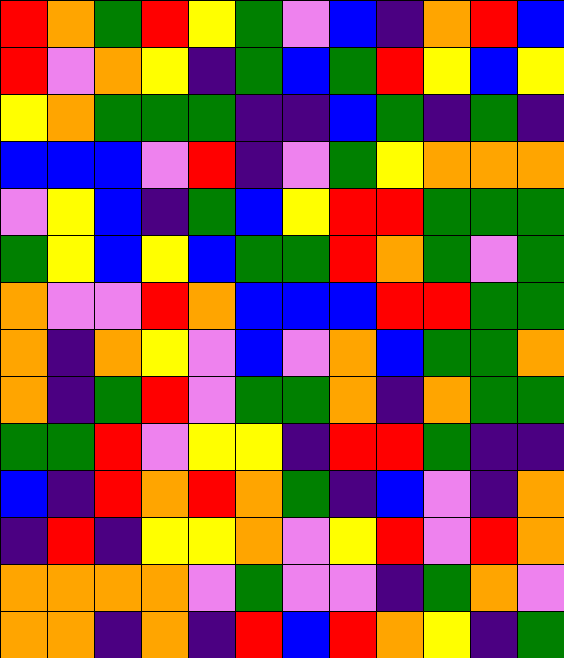[["red", "orange", "green", "red", "yellow", "green", "violet", "blue", "indigo", "orange", "red", "blue"], ["red", "violet", "orange", "yellow", "indigo", "green", "blue", "green", "red", "yellow", "blue", "yellow"], ["yellow", "orange", "green", "green", "green", "indigo", "indigo", "blue", "green", "indigo", "green", "indigo"], ["blue", "blue", "blue", "violet", "red", "indigo", "violet", "green", "yellow", "orange", "orange", "orange"], ["violet", "yellow", "blue", "indigo", "green", "blue", "yellow", "red", "red", "green", "green", "green"], ["green", "yellow", "blue", "yellow", "blue", "green", "green", "red", "orange", "green", "violet", "green"], ["orange", "violet", "violet", "red", "orange", "blue", "blue", "blue", "red", "red", "green", "green"], ["orange", "indigo", "orange", "yellow", "violet", "blue", "violet", "orange", "blue", "green", "green", "orange"], ["orange", "indigo", "green", "red", "violet", "green", "green", "orange", "indigo", "orange", "green", "green"], ["green", "green", "red", "violet", "yellow", "yellow", "indigo", "red", "red", "green", "indigo", "indigo"], ["blue", "indigo", "red", "orange", "red", "orange", "green", "indigo", "blue", "violet", "indigo", "orange"], ["indigo", "red", "indigo", "yellow", "yellow", "orange", "violet", "yellow", "red", "violet", "red", "orange"], ["orange", "orange", "orange", "orange", "violet", "green", "violet", "violet", "indigo", "green", "orange", "violet"], ["orange", "orange", "indigo", "orange", "indigo", "red", "blue", "red", "orange", "yellow", "indigo", "green"]]